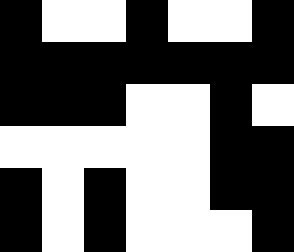[["black", "white", "white", "black", "white", "white", "black"], ["black", "black", "black", "black", "black", "black", "black"], ["black", "black", "black", "white", "white", "black", "white"], ["white", "white", "white", "white", "white", "black", "black"], ["black", "white", "black", "white", "white", "black", "black"], ["black", "white", "black", "white", "white", "white", "black"]]